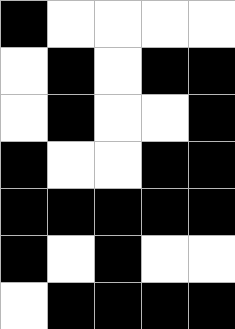[["black", "white", "white", "white", "white"], ["white", "black", "white", "black", "black"], ["white", "black", "white", "white", "black"], ["black", "white", "white", "black", "black"], ["black", "black", "black", "black", "black"], ["black", "white", "black", "white", "white"], ["white", "black", "black", "black", "black"]]